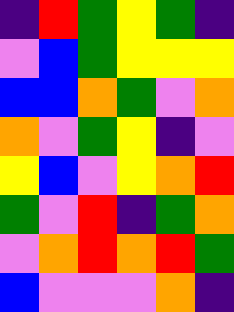[["indigo", "red", "green", "yellow", "green", "indigo"], ["violet", "blue", "green", "yellow", "yellow", "yellow"], ["blue", "blue", "orange", "green", "violet", "orange"], ["orange", "violet", "green", "yellow", "indigo", "violet"], ["yellow", "blue", "violet", "yellow", "orange", "red"], ["green", "violet", "red", "indigo", "green", "orange"], ["violet", "orange", "red", "orange", "red", "green"], ["blue", "violet", "violet", "violet", "orange", "indigo"]]